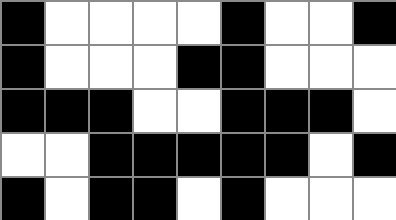[["black", "white", "white", "white", "white", "black", "white", "white", "black"], ["black", "white", "white", "white", "black", "black", "white", "white", "white"], ["black", "black", "black", "white", "white", "black", "black", "black", "white"], ["white", "white", "black", "black", "black", "black", "black", "white", "black"], ["black", "white", "black", "black", "white", "black", "white", "white", "white"]]